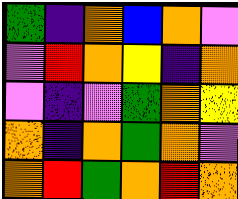[["green", "indigo", "orange", "blue", "orange", "violet"], ["violet", "red", "orange", "yellow", "indigo", "orange"], ["violet", "indigo", "violet", "green", "orange", "yellow"], ["orange", "indigo", "orange", "green", "orange", "violet"], ["orange", "red", "green", "orange", "red", "orange"]]